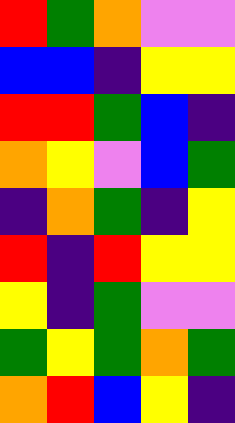[["red", "green", "orange", "violet", "violet"], ["blue", "blue", "indigo", "yellow", "yellow"], ["red", "red", "green", "blue", "indigo"], ["orange", "yellow", "violet", "blue", "green"], ["indigo", "orange", "green", "indigo", "yellow"], ["red", "indigo", "red", "yellow", "yellow"], ["yellow", "indigo", "green", "violet", "violet"], ["green", "yellow", "green", "orange", "green"], ["orange", "red", "blue", "yellow", "indigo"]]